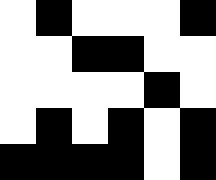[["white", "black", "white", "white", "white", "black"], ["white", "white", "black", "black", "white", "white"], ["white", "white", "white", "white", "black", "white"], ["white", "black", "white", "black", "white", "black"], ["black", "black", "black", "black", "white", "black"]]